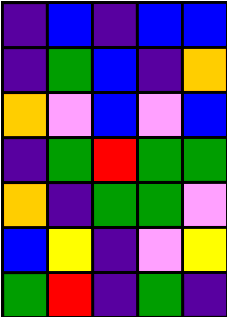[["indigo", "blue", "indigo", "blue", "blue"], ["indigo", "green", "blue", "indigo", "orange"], ["orange", "violet", "blue", "violet", "blue"], ["indigo", "green", "red", "green", "green"], ["orange", "indigo", "green", "green", "violet"], ["blue", "yellow", "indigo", "violet", "yellow"], ["green", "red", "indigo", "green", "indigo"]]